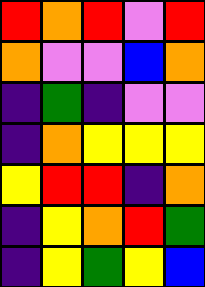[["red", "orange", "red", "violet", "red"], ["orange", "violet", "violet", "blue", "orange"], ["indigo", "green", "indigo", "violet", "violet"], ["indigo", "orange", "yellow", "yellow", "yellow"], ["yellow", "red", "red", "indigo", "orange"], ["indigo", "yellow", "orange", "red", "green"], ["indigo", "yellow", "green", "yellow", "blue"]]